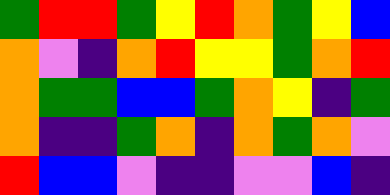[["green", "red", "red", "green", "yellow", "red", "orange", "green", "yellow", "blue"], ["orange", "violet", "indigo", "orange", "red", "yellow", "yellow", "green", "orange", "red"], ["orange", "green", "green", "blue", "blue", "green", "orange", "yellow", "indigo", "green"], ["orange", "indigo", "indigo", "green", "orange", "indigo", "orange", "green", "orange", "violet"], ["red", "blue", "blue", "violet", "indigo", "indigo", "violet", "violet", "blue", "indigo"]]